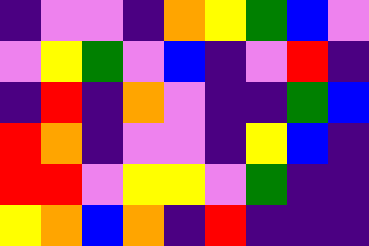[["indigo", "violet", "violet", "indigo", "orange", "yellow", "green", "blue", "violet"], ["violet", "yellow", "green", "violet", "blue", "indigo", "violet", "red", "indigo"], ["indigo", "red", "indigo", "orange", "violet", "indigo", "indigo", "green", "blue"], ["red", "orange", "indigo", "violet", "violet", "indigo", "yellow", "blue", "indigo"], ["red", "red", "violet", "yellow", "yellow", "violet", "green", "indigo", "indigo"], ["yellow", "orange", "blue", "orange", "indigo", "red", "indigo", "indigo", "indigo"]]